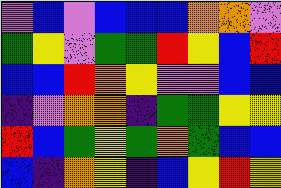[["violet", "blue", "violet", "blue", "blue", "blue", "orange", "orange", "violet"], ["green", "yellow", "violet", "green", "green", "red", "yellow", "blue", "red"], ["blue", "blue", "red", "orange", "yellow", "violet", "violet", "blue", "blue"], ["indigo", "violet", "orange", "orange", "indigo", "green", "green", "yellow", "yellow"], ["red", "blue", "green", "yellow", "green", "orange", "green", "blue", "blue"], ["blue", "indigo", "orange", "yellow", "indigo", "blue", "yellow", "red", "yellow"]]